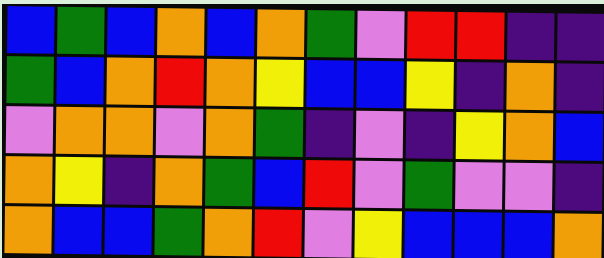[["blue", "green", "blue", "orange", "blue", "orange", "green", "violet", "red", "red", "indigo", "indigo"], ["green", "blue", "orange", "red", "orange", "yellow", "blue", "blue", "yellow", "indigo", "orange", "indigo"], ["violet", "orange", "orange", "violet", "orange", "green", "indigo", "violet", "indigo", "yellow", "orange", "blue"], ["orange", "yellow", "indigo", "orange", "green", "blue", "red", "violet", "green", "violet", "violet", "indigo"], ["orange", "blue", "blue", "green", "orange", "red", "violet", "yellow", "blue", "blue", "blue", "orange"]]